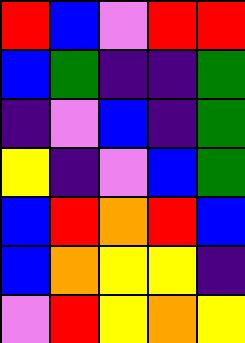[["red", "blue", "violet", "red", "red"], ["blue", "green", "indigo", "indigo", "green"], ["indigo", "violet", "blue", "indigo", "green"], ["yellow", "indigo", "violet", "blue", "green"], ["blue", "red", "orange", "red", "blue"], ["blue", "orange", "yellow", "yellow", "indigo"], ["violet", "red", "yellow", "orange", "yellow"]]